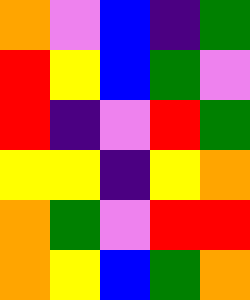[["orange", "violet", "blue", "indigo", "green"], ["red", "yellow", "blue", "green", "violet"], ["red", "indigo", "violet", "red", "green"], ["yellow", "yellow", "indigo", "yellow", "orange"], ["orange", "green", "violet", "red", "red"], ["orange", "yellow", "blue", "green", "orange"]]